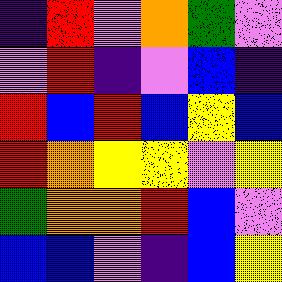[["indigo", "red", "violet", "orange", "green", "violet"], ["violet", "red", "indigo", "violet", "blue", "indigo"], ["red", "blue", "red", "blue", "yellow", "blue"], ["red", "orange", "yellow", "yellow", "violet", "yellow"], ["green", "orange", "orange", "red", "blue", "violet"], ["blue", "blue", "violet", "indigo", "blue", "yellow"]]